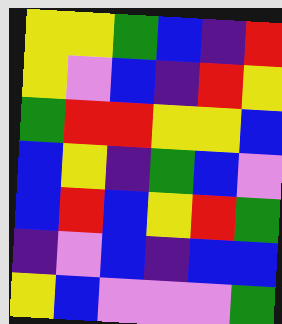[["yellow", "yellow", "green", "blue", "indigo", "red"], ["yellow", "violet", "blue", "indigo", "red", "yellow"], ["green", "red", "red", "yellow", "yellow", "blue"], ["blue", "yellow", "indigo", "green", "blue", "violet"], ["blue", "red", "blue", "yellow", "red", "green"], ["indigo", "violet", "blue", "indigo", "blue", "blue"], ["yellow", "blue", "violet", "violet", "violet", "green"]]